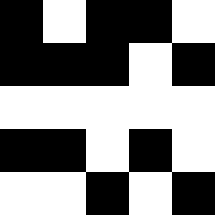[["black", "white", "black", "black", "white"], ["black", "black", "black", "white", "black"], ["white", "white", "white", "white", "white"], ["black", "black", "white", "black", "white"], ["white", "white", "black", "white", "black"]]